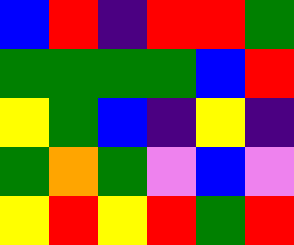[["blue", "red", "indigo", "red", "red", "green"], ["green", "green", "green", "green", "blue", "red"], ["yellow", "green", "blue", "indigo", "yellow", "indigo"], ["green", "orange", "green", "violet", "blue", "violet"], ["yellow", "red", "yellow", "red", "green", "red"]]